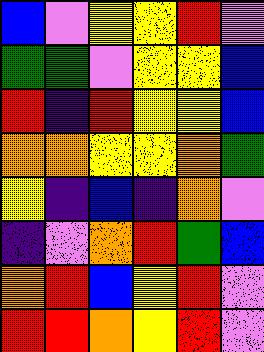[["blue", "violet", "yellow", "yellow", "red", "violet"], ["green", "green", "violet", "yellow", "yellow", "blue"], ["red", "indigo", "red", "yellow", "yellow", "blue"], ["orange", "orange", "yellow", "yellow", "orange", "green"], ["yellow", "indigo", "blue", "indigo", "orange", "violet"], ["indigo", "violet", "orange", "red", "green", "blue"], ["orange", "red", "blue", "yellow", "red", "violet"], ["red", "red", "orange", "yellow", "red", "violet"]]